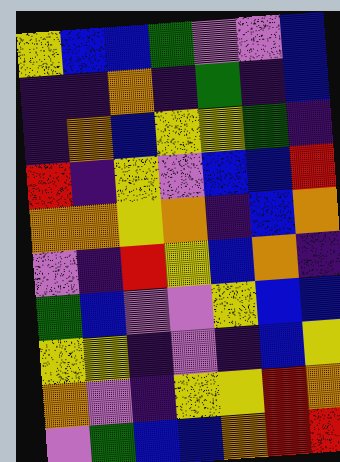[["yellow", "blue", "blue", "green", "violet", "violet", "blue"], ["indigo", "indigo", "orange", "indigo", "green", "indigo", "blue"], ["indigo", "orange", "blue", "yellow", "yellow", "green", "indigo"], ["red", "indigo", "yellow", "violet", "blue", "blue", "red"], ["orange", "orange", "yellow", "orange", "indigo", "blue", "orange"], ["violet", "indigo", "red", "yellow", "blue", "orange", "indigo"], ["green", "blue", "violet", "violet", "yellow", "blue", "blue"], ["yellow", "yellow", "indigo", "violet", "indigo", "blue", "yellow"], ["orange", "violet", "indigo", "yellow", "yellow", "red", "orange"], ["violet", "green", "blue", "blue", "orange", "red", "red"]]